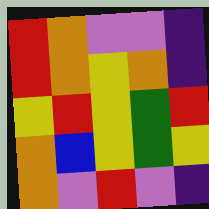[["red", "orange", "violet", "violet", "indigo"], ["red", "orange", "yellow", "orange", "indigo"], ["yellow", "red", "yellow", "green", "red"], ["orange", "blue", "yellow", "green", "yellow"], ["orange", "violet", "red", "violet", "indigo"]]